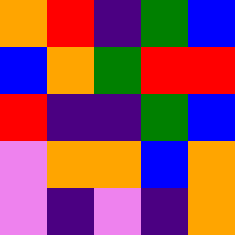[["orange", "red", "indigo", "green", "blue"], ["blue", "orange", "green", "red", "red"], ["red", "indigo", "indigo", "green", "blue"], ["violet", "orange", "orange", "blue", "orange"], ["violet", "indigo", "violet", "indigo", "orange"]]